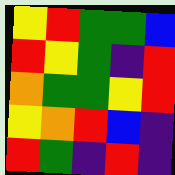[["yellow", "red", "green", "green", "blue"], ["red", "yellow", "green", "indigo", "red"], ["orange", "green", "green", "yellow", "red"], ["yellow", "orange", "red", "blue", "indigo"], ["red", "green", "indigo", "red", "indigo"]]